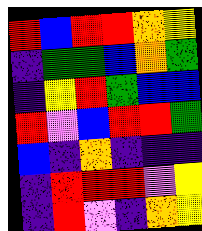[["red", "blue", "red", "red", "orange", "yellow"], ["indigo", "green", "green", "blue", "orange", "green"], ["indigo", "yellow", "red", "green", "blue", "blue"], ["red", "violet", "blue", "red", "red", "green"], ["blue", "indigo", "orange", "indigo", "indigo", "indigo"], ["indigo", "red", "red", "red", "violet", "yellow"], ["indigo", "red", "violet", "indigo", "orange", "yellow"]]